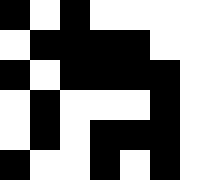[["black", "white", "black", "white", "white", "white", "white"], ["white", "black", "black", "black", "black", "white", "white"], ["black", "white", "black", "black", "black", "black", "white"], ["white", "black", "white", "white", "white", "black", "white"], ["white", "black", "white", "black", "black", "black", "white"], ["black", "white", "white", "black", "white", "black", "white"]]